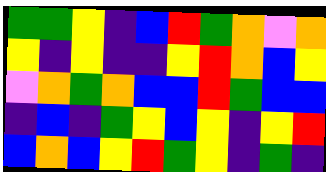[["green", "green", "yellow", "indigo", "blue", "red", "green", "orange", "violet", "orange"], ["yellow", "indigo", "yellow", "indigo", "indigo", "yellow", "red", "orange", "blue", "yellow"], ["violet", "orange", "green", "orange", "blue", "blue", "red", "green", "blue", "blue"], ["indigo", "blue", "indigo", "green", "yellow", "blue", "yellow", "indigo", "yellow", "red"], ["blue", "orange", "blue", "yellow", "red", "green", "yellow", "indigo", "green", "indigo"]]